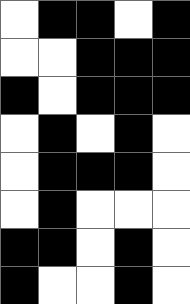[["white", "black", "black", "white", "black"], ["white", "white", "black", "black", "black"], ["black", "white", "black", "black", "black"], ["white", "black", "white", "black", "white"], ["white", "black", "black", "black", "white"], ["white", "black", "white", "white", "white"], ["black", "black", "white", "black", "white"], ["black", "white", "white", "black", "white"]]